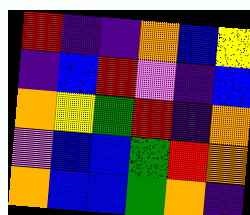[["red", "indigo", "indigo", "orange", "blue", "yellow"], ["indigo", "blue", "red", "violet", "indigo", "blue"], ["orange", "yellow", "green", "red", "indigo", "orange"], ["violet", "blue", "blue", "green", "red", "orange"], ["orange", "blue", "blue", "green", "orange", "indigo"]]